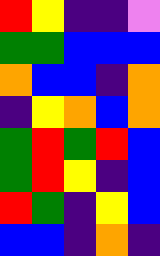[["red", "yellow", "indigo", "indigo", "violet"], ["green", "green", "blue", "blue", "blue"], ["orange", "blue", "blue", "indigo", "orange"], ["indigo", "yellow", "orange", "blue", "orange"], ["green", "red", "green", "red", "blue"], ["green", "red", "yellow", "indigo", "blue"], ["red", "green", "indigo", "yellow", "blue"], ["blue", "blue", "indigo", "orange", "indigo"]]